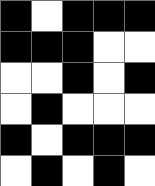[["black", "white", "black", "black", "black"], ["black", "black", "black", "white", "white"], ["white", "white", "black", "white", "black"], ["white", "black", "white", "white", "white"], ["black", "white", "black", "black", "black"], ["white", "black", "white", "black", "white"]]